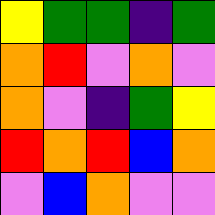[["yellow", "green", "green", "indigo", "green"], ["orange", "red", "violet", "orange", "violet"], ["orange", "violet", "indigo", "green", "yellow"], ["red", "orange", "red", "blue", "orange"], ["violet", "blue", "orange", "violet", "violet"]]